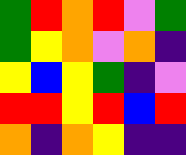[["green", "red", "orange", "red", "violet", "green"], ["green", "yellow", "orange", "violet", "orange", "indigo"], ["yellow", "blue", "yellow", "green", "indigo", "violet"], ["red", "red", "yellow", "red", "blue", "red"], ["orange", "indigo", "orange", "yellow", "indigo", "indigo"]]